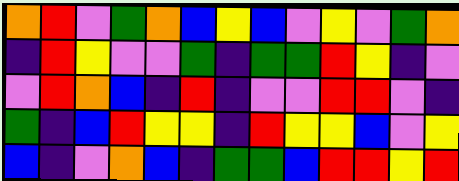[["orange", "red", "violet", "green", "orange", "blue", "yellow", "blue", "violet", "yellow", "violet", "green", "orange"], ["indigo", "red", "yellow", "violet", "violet", "green", "indigo", "green", "green", "red", "yellow", "indigo", "violet"], ["violet", "red", "orange", "blue", "indigo", "red", "indigo", "violet", "violet", "red", "red", "violet", "indigo"], ["green", "indigo", "blue", "red", "yellow", "yellow", "indigo", "red", "yellow", "yellow", "blue", "violet", "yellow"], ["blue", "indigo", "violet", "orange", "blue", "indigo", "green", "green", "blue", "red", "red", "yellow", "red"]]